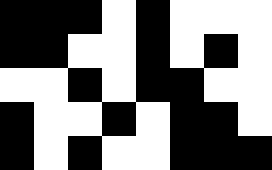[["black", "black", "black", "white", "black", "white", "white", "white"], ["black", "black", "white", "white", "black", "white", "black", "white"], ["white", "white", "black", "white", "black", "black", "white", "white"], ["black", "white", "white", "black", "white", "black", "black", "white"], ["black", "white", "black", "white", "white", "black", "black", "black"]]